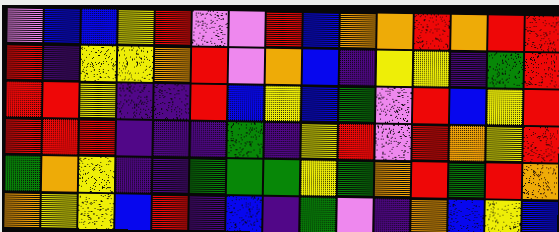[["violet", "blue", "blue", "yellow", "red", "violet", "violet", "red", "blue", "orange", "orange", "red", "orange", "red", "red"], ["red", "indigo", "yellow", "yellow", "orange", "red", "violet", "orange", "blue", "indigo", "yellow", "yellow", "indigo", "green", "red"], ["red", "red", "yellow", "indigo", "indigo", "red", "blue", "yellow", "blue", "green", "violet", "red", "blue", "yellow", "red"], ["red", "red", "red", "indigo", "indigo", "indigo", "green", "indigo", "yellow", "red", "violet", "red", "orange", "yellow", "red"], ["green", "orange", "yellow", "indigo", "indigo", "green", "green", "green", "yellow", "green", "orange", "red", "green", "red", "orange"], ["orange", "yellow", "yellow", "blue", "red", "indigo", "blue", "indigo", "green", "violet", "indigo", "orange", "blue", "yellow", "blue"]]